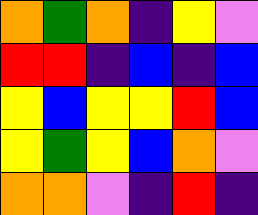[["orange", "green", "orange", "indigo", "yellow", "violet"], ["red", "red", "indigo", "blue", "indigo", "blue"], ["yellow", "blue", "yellow", "yellow", "red", "blue"], ["yellow", "green", "yellow", "blue", "orange", "violet"], ["orange", "orange", "violet", "indigo", "red", "indigo"]]